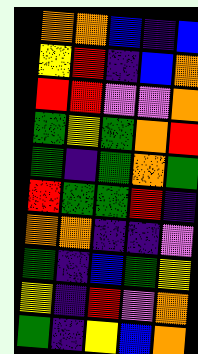[["orange", "orange", "blue", "indigo", "blue"], ["yellow", "red", "indigo", "blue", "orange"], ["red", "red", "violet", "violet", "orange"], ["green", "yellow", "green", "orange", "red"], ["green", "indigo", "green", "orange", "green"], ["red", "green", "green", "red", "indigo"], ["orange", "orange", "indigo", "indigo", "violet"], ["green", "indigo", "blue", "green", "yellow"], ["yellow", "indigo", "red", "violet", "orange"], ["green", "indigo", "yellow", "blue", "orange"]]